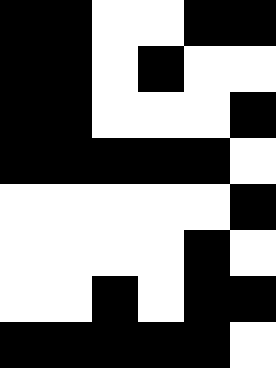[["black", "black", "white", "white", "black", "black"], ["black", "black", "white", "black", "white", "white"], ["black", "black", "white", "white", "white", "black"], ["black", "black", "black", "black", "black", "white"], ["white", "white", "white", "white", "white", "black"], ["white", "white", "white", "white", "black", "white"], ["white", "white", "black", "white", "black", "black"], ["black", "black", "black", "black", "black", "white"]]